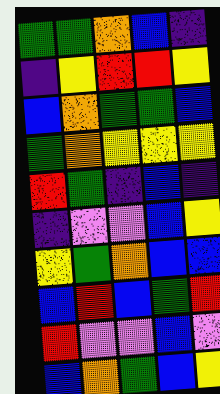[["green", "green", "orange", "blue", "indigo"], ["indigo", "yellow", "red", "red", "yellow"], ["blue", "orange", "green", "green", "blue"], ["green", "orange", "yellow", "yellow", "yellow"], ["red", "green", "indigo", "blue", "indigo"], ["indigo", "violet", "violet", "blue", "yellow"], ["yellow", "green", "orange", "blue", "blue"], ["blue", "red", "blue", "green", "red"], ["red", "violet", "violet", "blue", "violet"], ["blue", "orange", "green", "blue", "yellow"]]